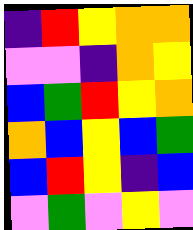[["indigo", "red", "yellow", "orange", "orange"], ["violet", "violet", "indigo", "orange", "yellow"], ["blue", "green", "red", "yellow", "orange"], ["orange", "blue", "yellow", "blue", "green"], ["blue", "red", "yellow", "indigo", "blue"], ["violet", "green", "violet", "yellow", "violet"]]